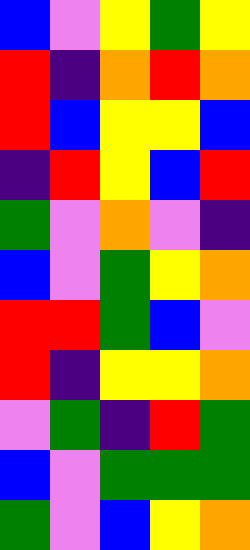[["blue", "violet", "yellow", "green", "yellow"], ["red", "indigo", "orange", "red", "orange"], ["red", "blue", "yellow", "yellow", "blue"], ["indigo", "red", "yellow", "blue", "red"], ["green", "violet", "orange", "violet", "indigo"], ["blue", "violet", "green", "yellow", "orange"], ["red", "red", "green", "blue", "violet"], ["red", "indigo", "yellow", "yellow", "orange"], ["violet", "green", "indigo", "red", "green"], ["blue", "violet", "green", "green", "green"], ["green", "violet", "blue", "yellow", "orange"]]